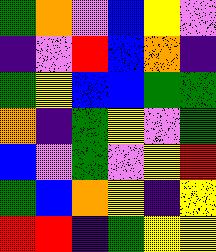[["green", "orange", "violet", "blue", "yellow", "violet"], ["indigo", "violet", "red", "blue", "orange", "indigo"], ["green", "yellow", "blue", "blue", "green", "green"], ["orange", "indigo", "green", "yellow", "violet", "green"], ["blue", "violet", "green", "violet", "yellow", "red"], ["green", "blue", "orange", "yellow", "indigo", "yellow"], ["red", "red", "indigo", "green", "yellow", "yellow"]]